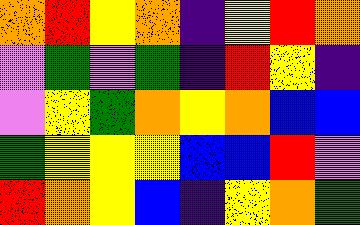[["orange", "red", "yellow", "orange", "indigo", "yellow", "red", "orange"], ["violet", "green", "violet", "green", "indigo", "red", "yellow", "indigo"], ["violet", "yellow", "green", "orange", "yellow", "orange", "blue", "blue"], ["green", "yellow", "yellow", "yellow", "blue", "blue", "red", "violet"], ["red", "orange", "yellow", "blue", "indigo", "yellow", "orange", "green"]]